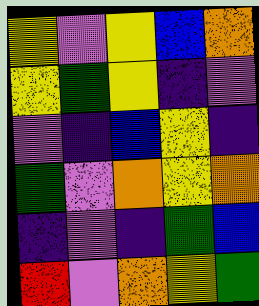[["yellow", "violet", "yellow", "blue", "orange"], ["yellow", "green", "yellow", "indigo", "violet"], ["violet", "indigo", "blue", "yellow", "indigo"], ["green", "violet", "orange", "yellow", "orange"], ["indigo", "violet", "indigo", "green", "blue"], ["red", "violet", "orange", "yellow", "green"]]